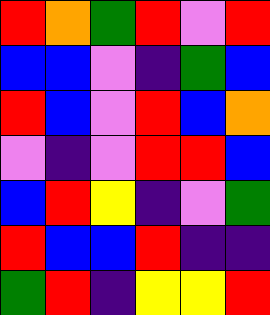[["red", "orange", "green", "red", "violet", "red"], ["blue", "blue", "violet", "indigo", "green", "blue"], ["red", "blue", "violet", "red", "blue", "orange"], ["violet", "indigo", "violet", "red", "red", "blue"], ["blue", "red", "yellow", "indigo", "violet", "green"], ["red", "blue", "blue", "red", "indigo", "indigo"], ["green", "red", "indigo", "yellow", "yellow", "red"]]